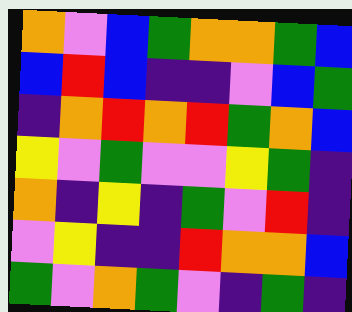[["orange", "violet", "blue", "green", "orange", "orange", "green", "blue"], ["blue", "red", "blue", "indigo", "indigo", "violet", "blue", "green"], ["indigo", "orange", "red", "orange", "red", "green", "orange", "blue"], ["yellow", "violet", "green", "violet", "violet", "yellow", "green", "indigo"], ["orange", "indigo", "yellow", "indigo", "green", "violet", "red", "indigo"], ["violet", "yellow", "indigo", "indigo", "red", "orange", "orange", "blue"], ["green", "violet", "orange", "green", "violet", "indigo", "green", "indigo"]]